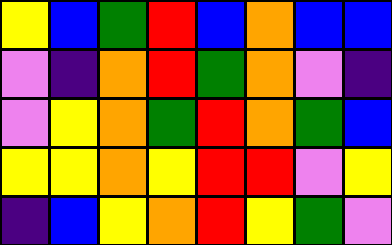[["yellow", "blue", "green", "red", "blue", "orange", "blue", "blue"], ["violet", "indigo", "orange", "red", "green", "orange", "violet", "indigo"], ["violet", "yellow", "orange", "green", "red", "orange", "green", "blue"], ["yellow", "yellow", "orange", "yellow", "red", "red", "violet", "yellow"], ["indigo", "blue", "yellow", "orange", "red", "yellow", "green", "violet"]]